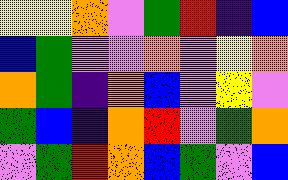[["yellow", "yellow", "orange", "violet", "green", "red", "indigo", "blue"], ["blue", "green", "violet", "violet", "orange", "violet", "yellow", "orange"], ["orange", "green", "indigo", "orange", "blue", "violet", "yellow", "violet"], ["green", "blue", "indigo", "orange", "red", "violet", "green", "orange"], ["violet", "green", "red", "orange", "blue", "green", "violet", "blue"]]